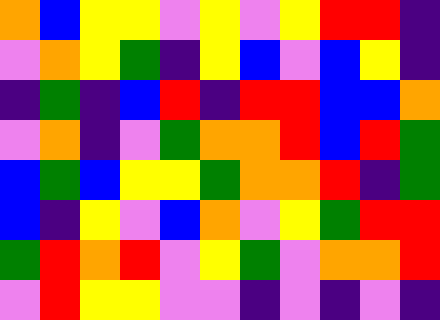[["orange", "blue", "yellow", "yellow", "violet", "yellow", "violet", "yellow", "red", "red", "indigo"], ["violet", "orange", "yellow", "green", "indigo", "yellow", "blue", "violet", "blue", "yellow", "indigo"], ["indigo", "green", "indigo", "blue", "red", "indigo", "red", "red", "blue", "blue", "orange"], ["violet", "orange", "indigo", "violet", "green", "orange", "orange", "red", "blue", "red", "green"], ["blue", "green", "blue", "yellow", "yellow", "green", "orange", "orange", "red", "indigo", "green"], ["blue", "indigo", "yellow", "violet", "blue", "orange", "violet", "yellow", "green", "red", "red"], ["green", "red", "orange", "red", "violet", "yellow", "green", "violet", "orange", "orange", "red"], ["violet", "red", "yellow", "yellow", "violet", "violet", "indigo", "violet", "indigo", "violet", "indigo"]]